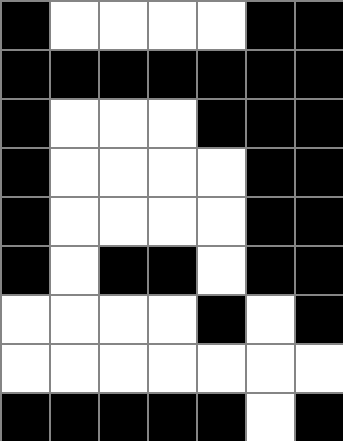[["black", "white", "white", "white", "white", "black", "black"], ["black", "black", "black", "black", "black", "black", "black"], ["black", "white", "white", "white", "black", "black", "black"], ["black", "white", "white", "white", "white", "black", "black"], ["black", "white", "white", "white", "white", "black", "black"], ["black", "white", "black", "black", "white", "black", "black"], ["white", "white", "white", "white", "black", "white", "black"], ["white", "white", "white", "white", "white", "white", "white"], ["black", "black", "black", "black", "black", "white", "black"]]